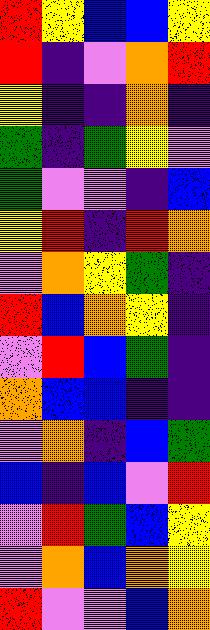[["red", "yellow", "blue", "blue", "yellow"], ["red", "indigo", "violet", "orange", "red"], ["yellow", "indigo", "indigo", "orange", "indigo"], ["green", "indigo", "green", "yellow", "violet"], ["green", "violet", "violet", "indigo", "blue"], ["yellow", "red", "indigo", "red", "orange"], ["violet", "orange", "yellow", "green", "indigo"], ["red", "blue", "orange", "yellow", "indigo"], ["violet", "red", "blue", "green", "indigo"], ["orange", "blue", "blue", "indigo", "indigo"], ["violet", "orange", "indigo", "blue", "green"], ["blue", "indigo", "blue", "violet", "red"], ["violet", "red", "green", "blue", "yellow"], ["violet", "orange", "blue", "orange", "yellow"], ["red", "violet", "violet", "blue", "orange"]]